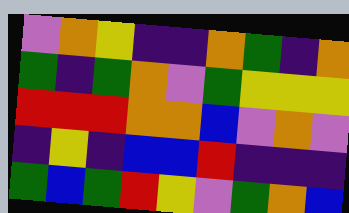[["violet", "orange", "yellow", "indigo", "indigo", "orange", "green", "indigo", "orange"], ["green", "indigo", "green", "orange", "violet", "green", "yellow", "yellow", "yellow"], ["red", "red", "red", "orange", "orange", "blue", "violet", "orange", "violet"], ["indigo", "yellow", "indigo", "blue", "blue", "red", "indigo", "indigo", "indigo"], ["green", "blue", "green", "red", "yellow", "violet", "green", "orange", "blue"]]